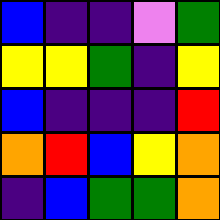[["blue", "indigo", "indigo", "violet", "green"], ["yellow", "yellow", "green", "indigo", "yellow"], ["blue", "indigo", "indigo", "indigo", "red"], ["orange", "red", "blue", "yellow", "orange"], ["indigo", "blue", "green", "green", "orange"]]